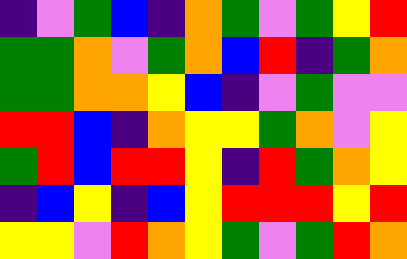[["indigo", "violet", "green", "blue", "indigo", "orange", "green", "violet", "green", "yellow", "red"], ["green", "green", "orange", "violet", "green", "orange", "blue", "red", "indigo", "green", "orange"], ["green", "green", "orange", "orange", "yellow", "blue", "indigo", "violet", "green", "violet", "violet"], ["red", "red", "blue", "indigo", "orange", "yellow", "yellow", "green", "orange", "violet", "yellow"], ["green", "red", "blue", "red", "red", "yellow", "indigo", "red", "green", "orange", "yellow"], ["indigo", "blue", "yellow", "indigo", "blue", "yellow", "red", "red", "red", "yellow", "red"], ["yellow", "yellow", "violet", "red", "orange", "yellow", "green", "violet", "green", "red", "orange"]]